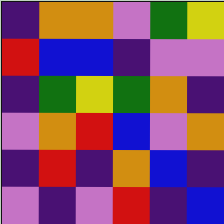[["indigo", "orange", "orange", "violet", "green", "yellow"], ["red", "blue", "blue", "indigo", "violet", "violet"], ["indigo", "green", "yellow", "green", "orange", "indigo"], ["violet", "orange", "red", "blue", "violet", "orange"], ["indigo", "red", "indigo", "orange", "blue", "indigo"], ["violet", "indigo", "violet", "red", "indigo", "blue"]]